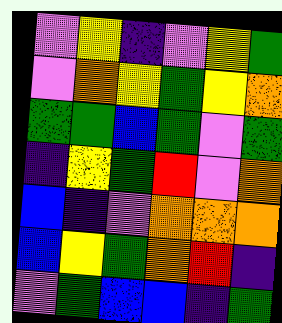[["violet", "yellow", "indigo", "violet", "yellow", "green"], ["violet", "orange", "yellow", "green", "yellow", "orange"], ["green", "green", "blue", "green", "violet", "green"], ["indigo", "yellow", "green", "red", "violet", "orange"], ["blue", "indigo", "violet", "orange", "orange", "orange"], ["blue", "yellow", "green", "orange", "red", "indigo"], ["violet", "green", "blue", "blue", "indigo", "green"]]